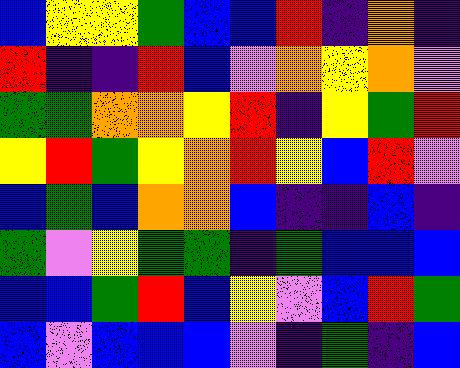[["blue", "yellow", "yellow", "green", "blue", "blue", "red", "indigo", "orange", "indigo"], ["red", "indigo", "indigo", "red", "blue", "violet", "orange", "yellow", "orange", "violet"], ["green", "green", "orange", "orange", "yellow", "red", "indigo", "yellow", "green", "red"], ["yellow", "red", "green", "yellow", "orange", "red", "yellow", "blue", "red", "violet"], ["blue", "green", "blue", "orange", "orange", "blue", "indigo", "indigo", "blue", "indigo"], ["green", "violet", "yellow", "green", "green", "indigo", "green", "blue", "blue", "blue"], ["blue", "blue", "green", "red", "blue", "yellow", "violet", "blue", "red", "green"], ["blue", "violet", "blue", "blue", "blue", "violet", "indigo", "green", "indigo", "blue"]]